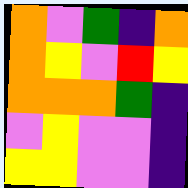[["orange", "violet", "green", "indigo", "orange"], ["orange", "yellow", "violet", "red", "yellow"], ["orange", "orange", "orange", "green", "indigo"], ["violet", "yellow", "violet", "violet", "indigo"], ["yellow", "yellow", "violet", "violet", "indigo"]]